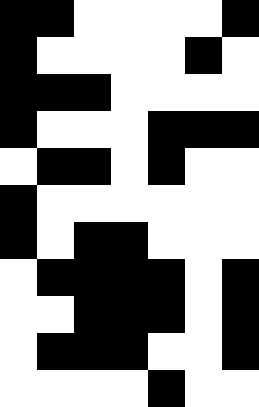[["black", "black", "white", "white", "white", "white", "black"], ["black", "white", "white", "white", "white", "black", "white"], ["black", "black", "black", "white", "white", "white", "white"], ["black", "white", "white", "white", "black", "black", "black"], ["white", "black", "black", "white", "black", "white", "white"], ["black", "white", "white", "white", "white", "white", "white"], ["black", "white", "black", "black", "white", "white", "white"], ["white", "black", "black", "black", "black", "white", "black"], ["white", "white", "black", "black", "black", "white", "black"], ["white", "black", "black", "black", "white", "white", "black"], ["white", "white", "white", "white", "black", "white", "white"]]